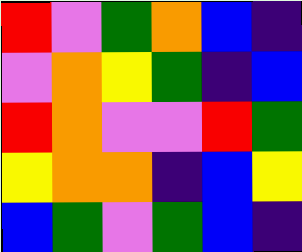[["red", "violet", "green", "orange", "blue", "indigo"], ["violet", "orange", "yellow", "green", "indigo", "blue"], ["red", "orange", "violet", "violet", "red", "green"], ["yellow", "orange", "orange", "indigo", "blue", "yellow"], ["blue", "green", "violet", "green", "blue", "indigo"]]